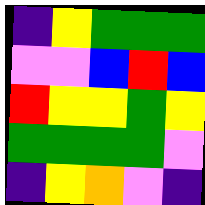[["indigo", "yellow", "green", "green", "green"], ["violet", "violet", "blue", "red", "blue"], ["red", "yellow", "yellow", "green", "yellow"], ["green", "green", "green", "green", "violet"], ["indigo", "yellow", "orange", "violet", "indigo"]]